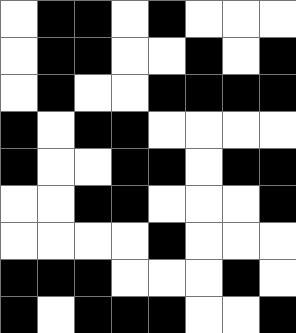[["white", "black", "black", "white", "black", "white", "white", "white"], ["white", "black", "black", "white", "white", "black", "white", "black"], ["white", "black", "white", "white", "black", "black", "black", "black"], ["black", "white", "black", "black", "white", "white", "white", "white"], ["black", "white", "white", "black", "black", "white", "black", "black"], ["white", "white", "black", "black", "white", "white", "white", "black"], ["white", "white", "white", "white", "black", "white", "white", "white"], ["black", "black", "black", "white", "white", "white", "black", "white"], ["black", "white", "black", "black", "black", "white", "white", "black"]]